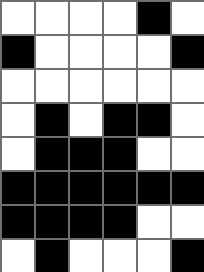[["white", "white", "white", "white", "black", "white"], ["black", "white", "white", "white", "white", "black"], ["white", "white", "white", "white", "white", "white"], ["white", "black", "white", "black", "black", "white"], ["white", "black", "black", "black", "white", "white"], ["black", "black", "black", "black", "black", "black"], ["black", "black", "black", "black", "white", "white"], ["white", "black", "white", "white", "white", "black"]]